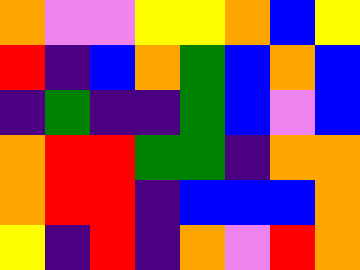[["orange", "violet", "violet", "yellow", "yellow", "orange", "blue", "yellow"], ["red", "indigo", "blue", "orange", "green", "blue", "orange", "blue"], ["indigo", "green", "indigo", "indigo", "green", "blue", "violet", "blue"], ["orange", "red", "red", "green", "green", "indigo", "orange", "orange"], ["orange", "red", "red", "indigo", "blue", "blue", "blue", "orange"], ["yellow", "indigo", "red", "indigo", "orange", "violet", "red", "orange"]]